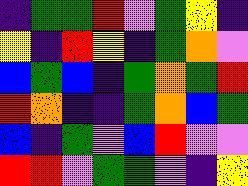[["indigo", "green", "green", "red", "violet", "green", "yellow", "indigo"], ["yellow", "indigo", "red", "yellow", "indigo", "green", "orange", "violet"], ["blue", "green", "blue", "indigo", "green", "orange", "green", "red"], ["red", "orange", "indigo", "indigo", "green", "orange", "blue", "green"], ["blue", "indigo", "green", "violet", "blue", "red", "violet", "violet"], ["red", "red", "violet", "green", "green", "violet", "indigo", "yellow"]]